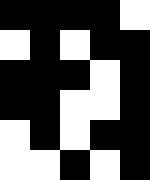[["black", "black", "black", "black", "white"], ["white", "black", "white", "black", "black"], ["black", "black", "black", "white", "black"], ["black", "black", "white", "white", "black"], ["white", "black", "white", "black", "black"], ["white", "white", "black", "white", "black"]]